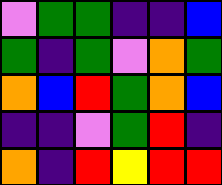[["violet", "green", "green", "indigo", "indigo", "blue"], ["green", "indigo", "green", "violet", "orange", "green"], ["orange", "blue", "red", "green", "orange", "blue"], ["indigo", "indigo", "violet", "green", "red", "indigo"], ["orange", "indigo", "red", "yellow", "red", "red"]]